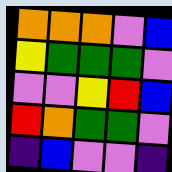[["orange", "orange", "orange", "violet", "blue"], ["yellow", "green", "green", "green", "violet"], ["violet", "violet", "yellow", "red", "blue"], ["red", "orange", "green", "green", "violet"], ["indigo", "blue", "violet", "violet", "indigo"]]